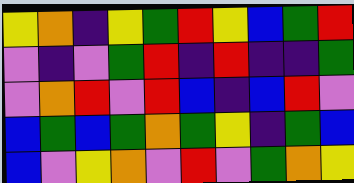[["yellow", "orange", "indigo", "yellow", "green", "red", "yellow", "blue", "green", "red"], ["violet", "indigo", "violet", "green", "red", "indigo", "red", "indigo", "indigo", "green"], ["violet", "orange", "red", "violet", "red", "blue", "indigo", "blue", "red", "violet"], ["blue", "green", "blue", "green", "orange", "green", "yellow", "indigo", "green", "blue"], ["blue", "violet", "yellow", "orange", "violet", "red", "violet", "green", "orange", "yellow"]]